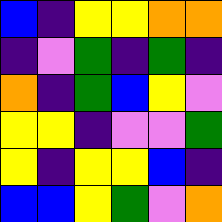[["blue", "indigo", "yellow", "yellow", "orange", "orange"], ["indigo", "violet", "green", "indigo", "green", "indigo"], ["orange", "indigo", "green", "blue", "yellow", "violet"], ["yellow", "yellow", "indigo", "violet", "violet", "green"], ["yellow", "indigo", "yellow", "yellow", "blue", "indigo"], ["blue", "blue", "yellow", "green", "violet", "orange"]]